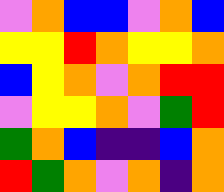[["violet", "orange", "blue", "blue", "violet", "orange", "blue"], ["yellow", "yellow", "red", "orange", "yellow", "yellow", "orange"], ["blue", "yellow", "orange", "violet", "orange", "red", "red"], ["violet", "yellow", "yellow", "orange", "violet", "green", "red"], ["green", "orange", "blue", "indigo", "indigo", "blue", "orange"], ["red", "green", "orange", "violet", "orange", "indigo", "orange"]]